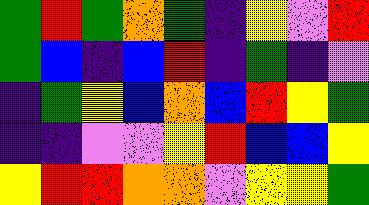[["green", "red", "green", "orange", "green", "indigo", "yellow", "violet", "red"], ["green", "blue", "indigo", "blue", "red", "indigo", "green", "indigo", "violet"], ["indigo", "green", "yellow", "blue", "orange", "blue", "red", "yellow", "green"], ["indigo", "indigo", "violet", "violet", "yellow", "red", "blue", "blue", "yellow"], ["yellow", "red", "red", "orange", "orange", "violet", "yellow", "yellow", "green"]]